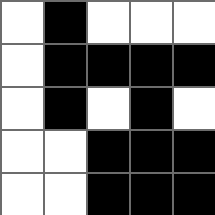[["white", "black", "white", "white", "white"], ["white", "black", "black", "black", "black"], ["white", "black", "white", "black", "white"], ["white", "white", "black", "black", "black"], ["white", "white", "black", "black", "black"]]